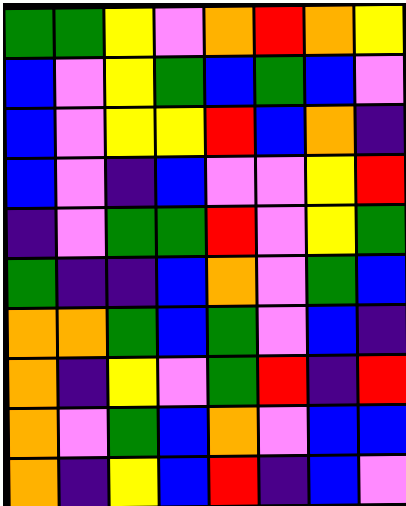[["green", "green", "yellow", "violet", "orange", "red", "orange", "yellow"], ["blue", "violet", "yellow", "green", "blue", "green", "blue", "violet"], ["blue", "violet", "yellow", "yellow", "red", "blue", "orange", "indigo"], ["blue", "violet", "indigo", "blue", "violet", "violet", "yellow", "red"], ["indigo", "violet", "green", "green", "red", "violet", "yellow", "green"], ["green", "indigo", "indigo", "blue", "orange", "violet", "green", "blue"], ["orange", "orange", "green", "blue", "green", "violet", "blue", "indigo"], ["orange", "indigo", "yellow", "violet", "green", "red", "indigo", "red"], ["orange", "violet", "green", "blue", "orange", "violet", "blue", "blue"], ["orange", "indigo", "yellow", "blue", "red", "indigo", "blue", "violet"]]